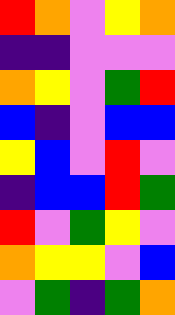[["red", "orange", "violet", "yellow", "orange"], ["indigo", "indigo", "violet", "violet", "violet"], ["orange", "yellow", "violet", "green", "red"], ["blue", "indigo", "violet", "blue", "blue"], ["yellow", "blue", "violet", "red", "violet"], ["indigo", "blue", "blue", "red", "green"], ["red", "violet", "green", "yellow", "violet"], ["orange", "yellow", "yellow", "violet", "blue"], ["violet", "green", "indigo", "green", "orange"]]